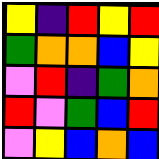[["yellow", "indigo", "red", "yellow", "red"], ["green", "orange", "orange", "blue", "yellow"], ["violet", "red", "indigo", "green", "orange"], ["red", "violet", "green", "blue", "red"], ["violet", "yellow", "blue", "orange", "blue"]]